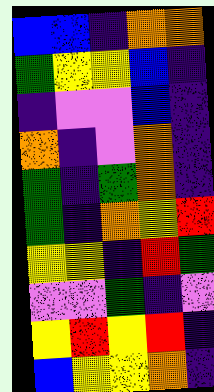[["blue", "blue", "indigo", "orange", "orange"], ["green", "yellow", "yellow", "blue", "indigo"], ["indigo", "violet", "violet", "blue", "indigo"], ["orange", "indigo", "violet", "orange", "indigo"], ["green", "indigo", "green", "orange", "indigo"], ["green", "indigo", "orange", "yellow", "red"], ["yellow", "yellow", "indigo", "red", "green"], ["violet", "violet", "green", "indigo", "violet"], ["yellow", "red", "yellow", "red", "indigo"], ["blue", "yellow", "yellow", "orange", "indigo"]]